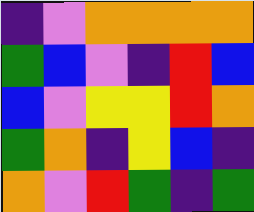[["indigo", "violet", "orange", "orange", "orange", "orange"], ["green", "blue", "violet", "indigo", "red", "blue"], ["blue", "violet", "yellow", "yellow", "red", "orange"], ["green", "orange", "indigo", "yellow", "blue", "indigo"], ["orange", "violet", "red", "green", "indigo", "green"]]